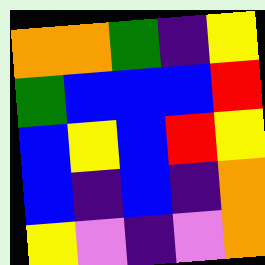[["orange", "orange", "green", "indigo", "yellow"], ["green", "blue", "blue", "blue", "red"], ["blue", "yellow", "blue", "red", "yellow"], ["blue", "indigo", "blue", "indigo", "orange"], ["yellow", "violet", "indigo", "violet", "orange"]]